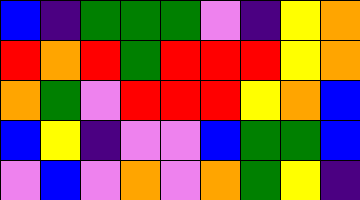[["blue", "indigo", "green", "green", "green", "violet", "indigo", "yellow", "orange"], ["red", "orange", "red", "green", "red", "red", "red", "yellow", "orange"], ["orange", "green", "violet", "red", "red", "red", "yellow", "orange", "blue"], ["blue", "yellow", "indigo", "violet", "violet", "blue", "green", "green", "blue"], ["violet", "blue", "violet", "orange", "violet", "orange", "green", "yellow", "indigo"]]